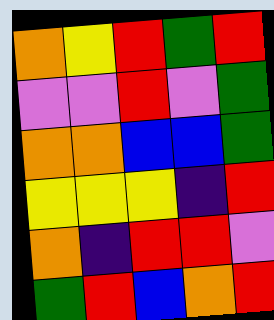[["orange", "yellow", "red", "green", "red"], ["violet", "violet", "red", "violet", "green"], ["orange", "orange", "blue", "blue", "green"], ["yellow", "yellow", "yellow", "indigo", "red"], ["orange", "indigo", "red", "red", "violet"], ["green", "red", "blue", "orange", "red"]]